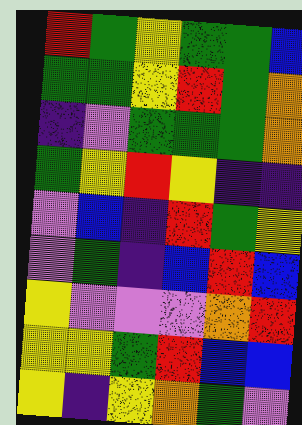[["red", "green", "yellow", "green", "green", "blue"], ["green", "green", "yellow", "red", "green", "orange"], ["indigo", "violet", "green", "green", "green", "orange"], ["green", "yellow", "red", "yellow", "indigo", "indigo"], ["violet", "blue", "indigo", "red", "green", "yellow"], ["violet", "green", "indigo", "blue", "red", "blue"], ["yellow", "violet", "violet", "violet", "orange", "red"], ["yellow", "yellow", "green", "red", "blue", "blue"], ["yellow", "indigo", "yellow", "orange", "green", "violet"]]